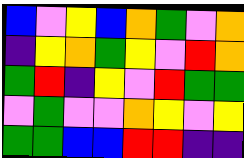[["blue", "violet", "yellow", "blue", "orange", "green", "violet", "orange"], ["indigo", "yellow", "orange", "green", "yellow", "violet", "red", "orange"], ["green", "red", "indigo", "yellow", "violet", "red", "green", "green"], ["violet", "green", "violet", "violet", "orange", "yellow", "violet", "yellow"], ["green", "green", "blue", "blue", "red", "red", "indigo", "indigo"]]